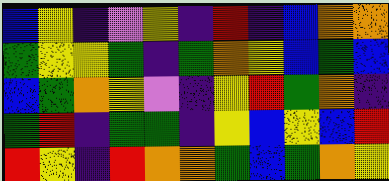[["blue", "yellow", "indigo", "violet", "yellow", "indigo", "red", "indigo", "blue", "orange", "orange"], ["green", "yellow", "yellow", "green", "indigo", "green", "orange", "yellow", "blue", "green", "blue"], ["blue", "green", "orange", "yellow", "violet", "indigo", "yellow", "red", "green", "orange", "indigo"], ["green", "red", "indigo", "green", "green", "indigo", "yellow", "blue", "yellow", "blue", "red"], ["red", "yellow", "indigo", "red", "orange", "orange", "green", "blue", "green", "orange", "yellow"]]